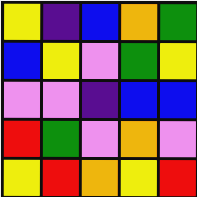[["yellow", "indigo", "blue", "orange", "green"], ["blue", "yellow", "violet", "green", "yellow"], ["violet", "violet", "indigo", "blue", "blue"], ["red", "green", "violet", "orange", "violet"], ["yellow", "red", "orange", "yellow", "red"]]